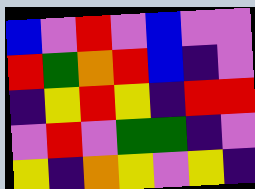[["blue", "violet", "red", "violet", "blue", "violet", "violet"], ["red", "green", "orange", "red", "blue", "indigo", "violet"], ["indigo", "yellow", "red", "yellow", "indigo", "red", "red"], ["violet", "red", "violet", "green", "green", "indigo", "violet"], ["yellow", "indigo", "orange", "yellow", "violet", "yellow", "indigo"]]